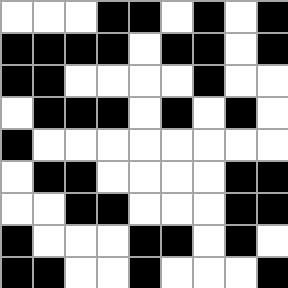[["white", "white", "white", "black", "black", "white", "black", "white", "black"], ["black", "black", "black", "black", "white", "black", "black", "white", "black"], ["black", "black", "white", "white", "white", "white", "black", "white", "white"], ["white", "black", "black", "black", "white", "black", "white", "black", "white"], ["black", "white", "white", "white", "white", "white", "white", "white", "white"], ["white", "black", "black", "white", "white", "white", "white", "black", "black"], ["white", "white", "black", "black", "white", "white", "white", "black", "black"], ["black", "white", "white", "white", "black", "black", "white", "black", "white"], ["black", "black", "white", "white", "black", "white", "white", "white", "black"]]